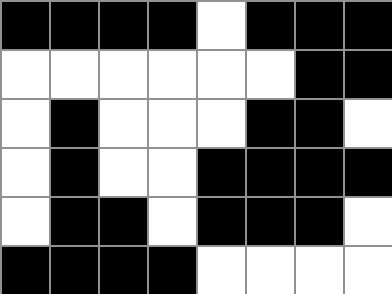[["black", "black", "black", "black", "white", "black", "black", "black"], ["white", "white", "white", "white", "white", "white", "black", "black"], ["white", "black", "white", "white", "white", "black", "black", "white"], ["white", "black", "white", "white", "black", "black", "black", "black"], ["white", "black", "black", "white", "black", "black", "black", "white"], ["black", "black", "black", "black", "white", "white", "white", "white"]]